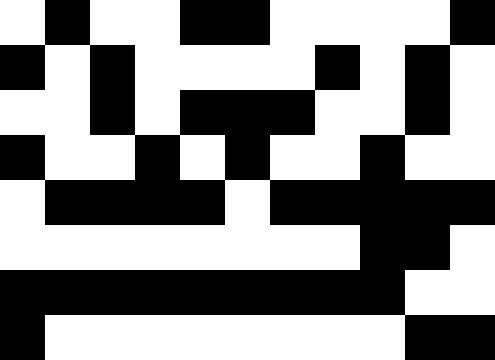[["white", "black", "white", "white", "black", "black", "white", "white", "white", "white", "black"], ["black", "white", "black", "white", "white", "white", "white", "black", "white", "black", "white"], ["white", "white", "black", "white", "black", "black", "black", "white", "white", "black", "white"], ["black", "white", "white", "black", "white", "black", "white", "white", "black", "white", "white"], ["white", "black", "black", "black", "black", "white", "black", "black", "black", "black", "black"], ["white", "white", "white", "white", "white", "white", "white", "white", "black", "black", "white"], ["black", "black", "black", "black", "black", "black", "black", "black", "black", "white", "white"], ["black", "white", "white", "white", "white", "white", "white", "white", "white", "black", "black"]]